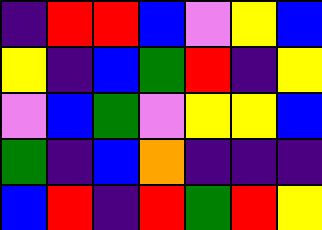[["indigo", "red", "red", "blue", "violet", "yellow", "blue"], ["yellow", "indigo", "blue", "green", "red", "indigo", "yellow"], ["violet", "blue", "green", "violet", "yellow", "yellow", "blue"], ["green", "indigo", "blue", "orange", "indigo", "indigo", "indigo"], ["blue", "red", "indigo", "red", "green", "red", "yellow"]]